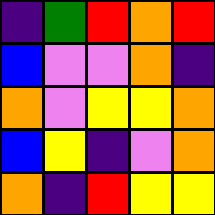[["indigo", "green", "red", "orange", "red"], ["blue", "violet", "violet", "orange", "indigo"], ["orange", "violet", "yellow", "yellow", "orange"], ["blue", "yellow", "indigo", "violet", "orange"], ["orange", "indigo", "red", "yellow", "yellow"]]